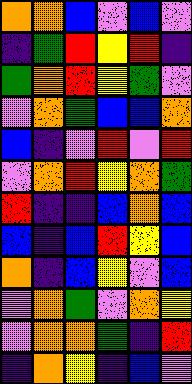[["orange", "orange", "blue", "violet", "blue", "violet"], ["indigo", "green", "red", "yellow", "red", "indigo"], ["green", "orange", "red", "yellow", "green", "violet"], ["violet", "orange", "green", "blue", "blue", "orange"], ["blue", "indigo", "violet", "red", "violet", "red"], ["violet", "orange", "red", "yellow", "orange", "green"], ["red", "indigo", "indigo", "blue", "orange", "blue"], ["blue", "indigo", "blue", "red", "yellow", "blue"], ["orange", "indigo", "blue", "yellow", "violet", "blue"], ["violet", "orange", "green", "violet", "orange", "yellow"], ["violet", "orange", "orange", "green", "indigo", "red"], ["indigo", "orange", "yellow", "indigo", "blue", "violet"]]